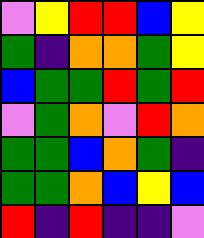[["violet", "yellow", "red", "red", "blue", "yellow"], ["green", "indigo", "orange", "orange", "green", "yellow"], ["blue", "green", "green", "red", "green", "red"], ["violet", "green", "orange", "violet", "red", "orange"], ["green", "green", "blue", "orange", "green", "indigo"], ["green", "green", "orange", "blue", "yellow", "blue"], ["red", "indigo", "red", "indigo", "indigo", "violet"]]